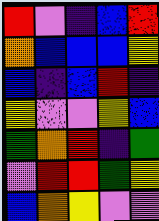[["red", "violet", "indigo", "blue", "red"], ["orange", "blue", "blue", "blue", "yellow"], ["blue", "indigo", "blue", "red", "indigo"], ["yellow", "violet", "violet", "yellow", "blue"], ["green", "orange", "red", "indigo", "green"], ["violet", "red", "red", "green", "yellow"], ["blue", "orange", "yellow", "violet", "violet"]]